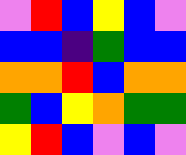[["violet", "red", "blue", "yellow", "blue", "violet"], ["blue", "blue", "indigo", "green", "blue", "blue"], ["orange", "orange", "red", "blue", "orange", "orange"], ["green", "blue", "yellow", "orange", "green", "green"], ["yellow", "red", "blue", "violet", "blue", "violet"]]